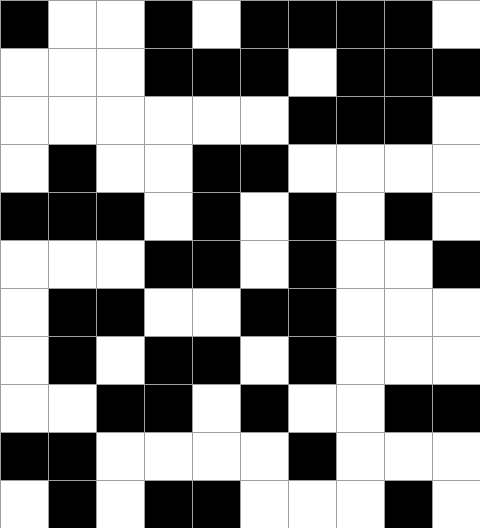[["black", "white", "white", "black", "white", "black", "black", "black", "black", "white"], ["white", "white", "white", "black", "black", "black", "white", "black", "black", "black"], ["white", "white", "white", "white", "white", "white", "black", "black", "black", "white"], ["white", "black", "white", "white", "black", "black", "white", "white", "white", "white"], ["black", "black", "black", "white", "black", "white", "black", "white", "black", "white"], ["white", "white", "white", "black", "black", "white", "black", "white", "white", "black"], ["white", "black", "black", "white", "white", "black", "black", "white", "white", "white"], ["white", "black", "white", "black", "black", "white", "black", "white", "white", "white"], ["white", "white", "black", "black", "white", "black", "white", "white", "black", "black"], ["black", "black", "white", "white", "white", "white", "black", "white", "white", "white"], ["white", "black", "white", "black", "black", "white", "white", "white", "black", "white"]]